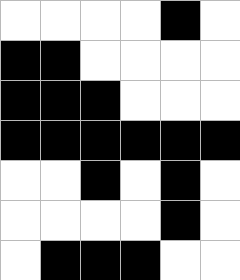[["white", "white", "white", "white", "black", "white"], ["black", "black", "white", "white", "white", "white"], ["black", "black", "black", "white", "white", "white"], ["black", "black", "black", "black", "black", "black"], ["white", "white", "black", "white", "black", "white"], ["white", "white", "white", "white", "black", "white"], ["white", "black", "black", "black", "white", "white"]]